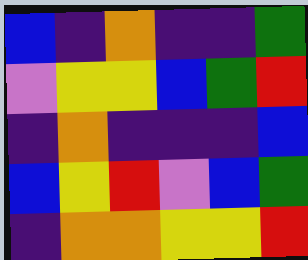[["blue", "indigo", "orange", "indigo", "indigo", "green"], ["violet", "yellow", "yellow", "blue", "green", "red"], ["indigo", "orange", "indigo", "indigo", "indigo", "blue"], ["blue", "yellow", "red", "violet", "blue", "green"], ["indigo", "orange", "orange", "yellow", "yellow", "red"]]